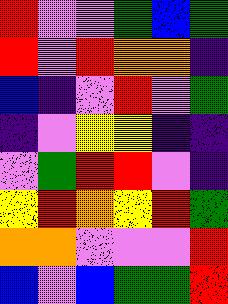[["red", "violet", "violet", "green", "blue", "green"], ["red", "violet", "red", "orange", "orange", "indigo"], ["blue", "indigo", "violet", "red", "violet", "green"], ["indigo", "violet", "yellow", "yellow", "indigo", "indigo"], ["violet", "green", "red", "red", "violet", "indigo"], ["yellow", "red", "orange", "yellow", "red", "green"], ["orange", "orange", "violet", "violet", "violet", "red"], ["blue", "violet", "blue", "green", "green", "red"]]